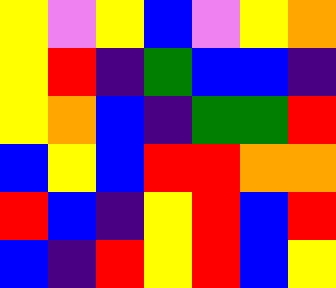[["yellow", "violet", "yellow", "blue", "violet", "yellow", "orange"], ["yellow", "red", "indigo", "green", "blue", "blue", "indigo"], ["yellow", "orange", "blue", "indigo", "green", "green", "red"], ["blue", "yellow", "blue", "red", "red", "orange", "orange"], ["red", "blue", "indigo", "yellow", "red", "blue", "red"], ["blue", "indigo", "red", "yellow", "red", "blue", "yellow"]]